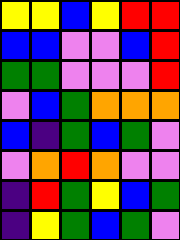[["yellow", "yellow", "blue", "yellow", "red", "red"], ["blue", "blue", "violet", "violet", "blue", "red"], ["green", "green", "violet", "violet", "violet", "red"], ["violet", "blue", "green", "orange", "orange", "orange"], ["blue", "indigo", "green", "blue", "green", "violet"], ["violet", "orange", "red", "orange", "violet", "violet"], ["indigo", "red", "green", "yellow", "blue", "green"], ["indigo", "yellow", "green", "blue", "green", "violet"]]